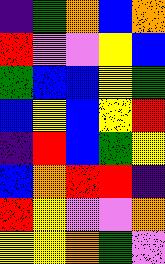[["indigo", "green", "orange", "blue", "orange"], ["red", "violet", "violet", "yellow", "blue"], ["green", "blue", "blue", "yellow", "green"], ["blue", "yellow", "blue", "yellow", "red"], ["indigo", "red", "blue", "green", "yellow"], ["blue", "orange", "red", "red", "indigo"], ["red", "yellow", "violet", "violet", "orange"], ["yellow", "yellow", "orange", "green", "violet"]]